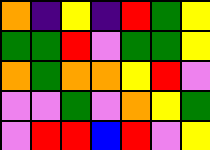[["orange", "indigo", "yellow", "indigo", "red", "green", "yellow"], ["green", "green", "red", "violet", "green", "green", "yellow"], ["orange", "green", "orange", "orange", "yellow", "red", "violet"], ["violet", "violet", "green", "violet", "orange", "yellow", "green"], ["violet", "red", "red", "blue", "red", "violet", "yellow"]]